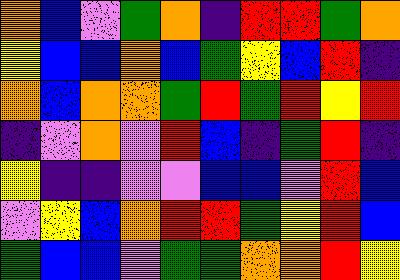[["orange", "blue", "violet", "green", "orange", "indigo", "red", "red", "green", "orange"], ["yellow", "blue", "blue", "orange", "blue", "green", "yellow", "blue", "red", "indigo"], ["orange", "blue", "orange", "orange", "green", "red", "green", "red", "yellow", "red"], ["indigo", "violet", "orange", "violet", "red", "blue", "indigo", "green", "red", "indigo"], ["yellow", "indigo", "indigo", "violet", "violet", "blue", "blue", "violet", "red", "blue"], ["violet", "yellow", "blue", "orange", "red", "red", "green", "yellow", "red", "blue"], ["green", "blue", "blue", "violet", "green", "green", "orange", "orange", "red", "yellow"]]